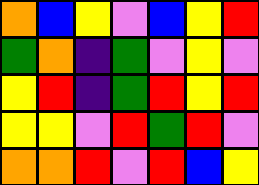[["orange", "blue", "yellow", "violet", "blue", "yellow", "red"], ["green", "orange", "indigo", "green", "violet", "yellow", "violet"], ["yellow", "red", "indigo", "green", "red", "yellow", "red"], ["yellow", "yellow", "violet", "red", "green", "red", "violet"], ["orange", "orange", "red", "violet", "red", "blue", "yellow"]]